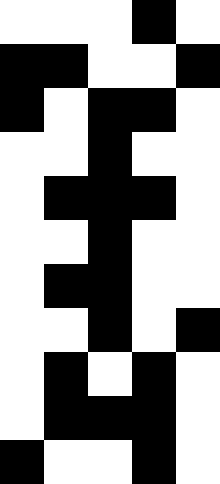[["white", "white", "white", "black", "white"], ["black", "black", "white", "white", "black"], ["black", "white", "black", "black", "white"], ["white", "white", "black", "white", "white"], ["white", "black", "black", "black", "white"], ["white", "white", "black", "white", "white"], ["white", "black", "black", "white", "white"], ["white", "white", "black", "white", "black"], ["white", "black", "white", "black", "white"], ["white", "black", "black", "black", "white"], ["black", "white", "white", "black", "white"]]